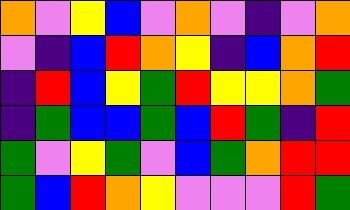[["orange", "violet", "yellow", "blue", "violet", "orange", "violet", "indigo", "violet", "orange"], ["violet", "indigo", "blue", "red", "orange", "yellow", "indigo", "blue", "orange", "red"], ["indigo", "red", "blue", "yellow", "green", "red", "yellow", "yellow", "orange", "green"], ["indigo", "green", "blue", "blue", "green", "blue", "red", "green", "indigo", "red"], ["green", "violet", "yellow", "green", "violet", "blue", "green", "orange", "red", "red"], ["green", "blue", "red", "orange", "yellow", "violet", "violet", "violet", "red", "green"]]